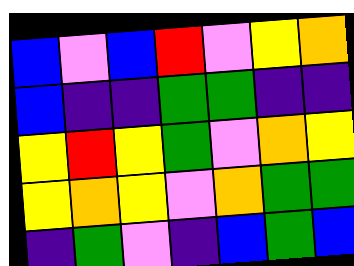[["blue", "violet", "blue", "red", "violet", "yellow", "orange"], ["blue", "indigo", "indigo", "green", "green", "indigo", "indigo"], ["yellow", "red", "yellow", "green", "violet", "orange", "yellow"], ["yellow", "orange", "yellow", "violet", "orange", "green", "green"], ["indigo", "green", "violet", "indigo", "blue", "green", "blue"]]